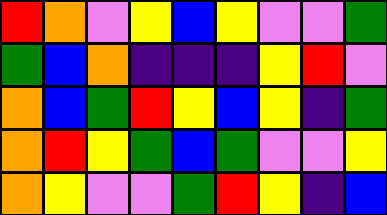[["red", "orange", "violet", "yellow", "blue", "yellow", "violet", "violet", "green"], ["green", "blue", "orange", "indigo", "indigo", "indigo", "yellow", "red", "violet"], ["orange", "blue", "green", "red", "yellow", "blue", "yellow", "indigo", "green"], ["orange", "red", "yellow", "green", "blue", "green", "violet", "violet", "yellow"], ["orange", "yellow", "violet", "violet", "green", "red", "yellow", "indigo", "blue"]]